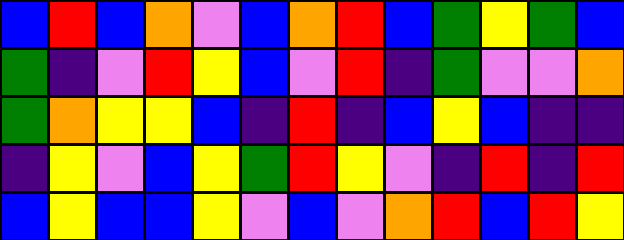[["blue", "red", "blue", "orange", "violet", "blue", "orange", "red", "blue", "green", "yellow", "green", "blue"], ["green", "indigo", "violet", "red", "yellow", "blue", "violet", "red", "indigo", "green", "violet", "violet", "orange"], ["green", "orange", "yellow", "yellow", "blue", "indigo", "red", "indigo", "blue", "yellow", "blue", "indigo", "indigo"], ["indigo", "yellow", "violet", "blue", "yellow", "green", "red", "yellow", "violet", "indigo", "red", "indigo", "red"], ["blue", "yellow", "blue", "blue", "yellow", "violet", "blue", "violet", "orange", "red", "blue", "red", "yellow"]]